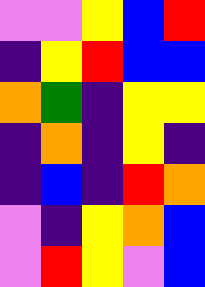[["violet", "violet", "yellow", "blue", "red"], ["indigo", "yellow", "red", "blue", "blue"], ["orange", "green", "indigo", "yellow", "yellow"], ["indigo", "orange", "indigo", "yellow", "indigo"], ["indigo", "blue", "indigo", "red", "orange"], ["violet", "indigo", "yellow", "orange", "blue"], ["violet", "red", "yellow", "violet", "blue"]]